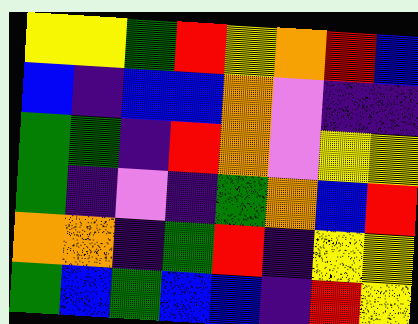[["yellow", "yellow", "green", "red", "yellow", "orange", "red", "blue"], ["blue", "indigo", "blue", "blue", "orange", "violet", "indigo", "indigo"], ["green", "green", "indigo", "red", "orange", "violet", "yellow", "yellow"], ["green", "indigo", "violet", "indigo", "green", "orange", "blue", "red"], ["orange", "orange", "indigo", "green", "red", "indigo", "yellow", "yellow"], ["green", "blue", "green", "blue", "blue", "indigo", "red", "yellow"]]